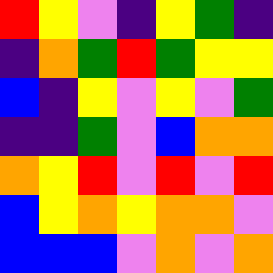[["red", "yellow", "violet", "indigo", "yellow", "green", "indigo"], ["indigo", "orange", "green", "red", "green", "yellow", "yellow"], ["blue", "indigo", "yellow", "violet", "yellow", "violet", "green"], ["indigo", "indigo", "green", "violet", "blue", "orange", "orange"], ["orange", "yellow", "red", "violet", "red", "violet", "red"], ["blue", "yellow", "orange", "yellow", "orange", "orange", "violet"], ["blue", "blue", "blue", "violet", "orange", "violet", "orange"]]